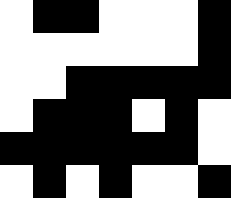[["white", "black", "black", "white", "white", "white", "black"], ["white", "white", "white", "white", "white", "white", "black"], ["white", "white", "black", "black", "black", "black", "black"], ["white", "black", "black", "black", "white", "black", "white"], ["black", "black", "black", "black", "black", "black", "white"], ["white", "black", "white", "black", "white", "white", "black"]]